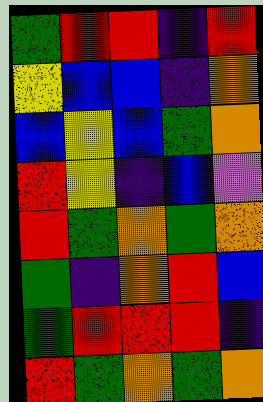[["green", "red", "red", "indigo", "red"], ["yellow", "blue", "blue", "indigo", "orange"], ["blue", "yellow", "blue", "green", "orange"], ["red", "yellow", "indigo", "blue", "violet"], ["red", "green", "orange", "green", "orange"], ["green", "indigo", "orange", "red", "blue"], ["green", "red", "red", "red", "indigo"], ["red", "green", "orange", "green", "orange"]]